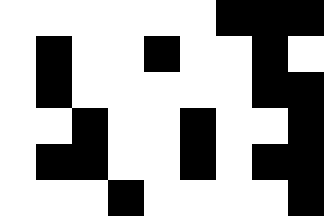[["white", "white", "white", "white", "white", "white", "black", "black", "black"], ["white", "black", "white", "white", "black", "white", "white", "black", "white"], ["white", "black", "white", "white", "white", "white", "white", "black", "black"], ["white", "white", "black", "white", "white", "black", "white", "white", "black"], ["white", "black", "black", "white", "white", "black", "white", "black", "black"], ["white", "white", "white", "black", "white", "white", "white", "white", "black"]]